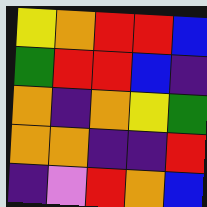[["yellow", "orange", "red", "red", "blue"], ["green", "red", "red", "blue", "indigo"], ["orange", "indigo", "orange", "yellow", "green"], ["orange", "orange", "indigo", "indigo", "red"], ["indigo", "violet", "red", "orange", "blue"]]